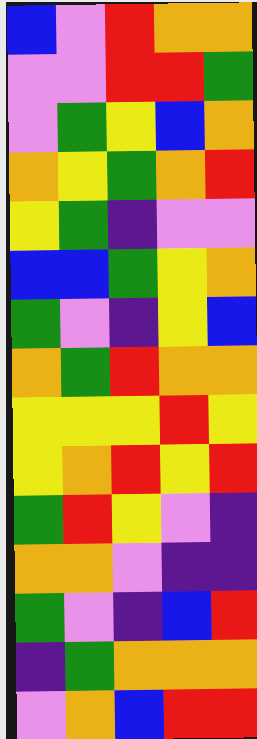[["blue", "violet", "red", "orange", "orange"], ["violet", "violet", "red", "red", "green"], ["violet", "green", "yellow", "blue", "orange"], ["orange", "yellow", "green", "orange", "red"], ["yellow", "green", "indigo", "violet", "violet"], ["blue", "blue", "green", "yellow", "orange"], ["green", "violet", "indigo", "yellow", "blue"], ["orange", "green", "red", "orange", "orange"], ["yellow", "yellow", "yellow", "red", "yellow"], ["yellow", "orange", "red", "yellow", "red"], ["green", "red", "yellow", "violet", "indigo"], ["orange", "orange", "violet", "indigo", "indigo"], ["green", "violet", "indigo", "blue", "red"], ["indigo", "green", "orange", "orange", "orange"], ["violet", "orange", "blue", "red", "red"]]